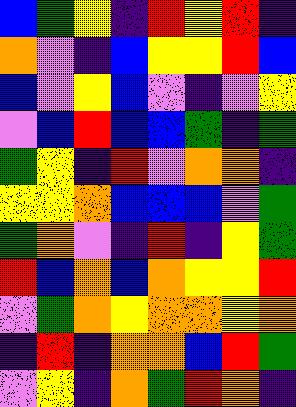[["blue", "green", "yellow", "indigo", "red", "yellow", "red", "indigo"], ["orange", "violet", "indigo", "blue", "yellow", "yellow", "red", "blue"], ["blue", "violet", "yellow", "blue", "violet", "indigo", "violet", "yellow"], ["violet", "blue", "red", "blue", "blue", "green", "indigo", "green"], ["green", "yellow", "indigo", "red", "violet", "orange", "orange", "indigo"], ["yellow", "yellow", "orange", "blue", "blue", "blue", "violet", "green"], ["green", "orange", "violet", "indigo", "red", "indigo", "yellow", "green"], ["red", "blue", "orange", "blue", "orange", "yellow", "yellow", "red"], ["violet", "green", "orange", "yellow", "orange", "orange", "yellow", "orange"], ["indigo", "red", "indigo", "orange", "orange", "blue", "red", "green"], ["violet", "yellow", "indigo", "orange", "green", "red", "orange", "indigo"]]